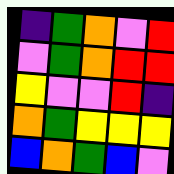[["indigo", "green", "orange", "violet", "red"], ["violet", "green", "orange", "red", "red"], ["yellow", "violet", "violet", "red", "indigo"], ["orange", "green", "yellow", "yellow", "yellow"], ["blue", "orange", "green", "blue", "violet"]]